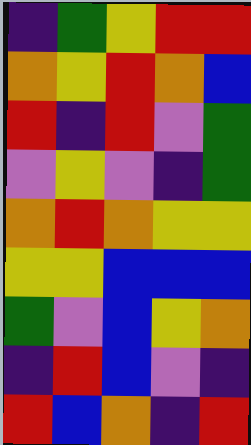[["indigo", "green", "yellow", "red", "red"], ["orange", "yellow", "red", "orange", "blue"], ["red", "indigo", "red", "violet", "green"], ["violet", "yellow", "violet", "indigo", "green"], ["orange", "red", "orange", "yellow", "yellow"], ["yellow", "yellow", "blue", "blue", "blue"], ["green", "violet", "blue", "yellow", "orange"], ["indigo", "red", "blue", "violet", "indigo"], ["red", "blue", "orange", "indigo", "red"]]